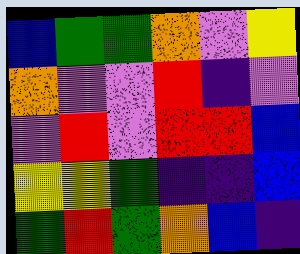[["blue", "green", "green", "orange", "violet", "yellow"], ["orange", "violet", "violet", "red", "indigo", "violet"], ["violet", "red", "violet", "red", "red", "blue"], ["yellow", "yellow", "green", "indigo", "indigo", "blue"], ["green", "red", "green", "orange", "blue", "indigo"]]